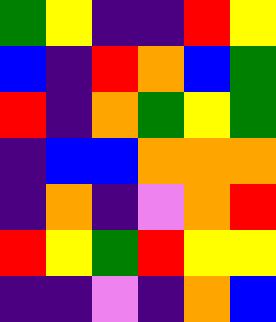[["green", "yellow", "indigo", "indigo", "red", "yellow"], ["blue", "indigo", "red", "orange", "blue", "green"], ["red", "indigo", "orange", "green", "yellow", "green"], ["indigo", "blue", "blue", "orange", "orange", "orange"], ["indigo", "orange", "indigo", "violet", "orange", "red"], ["red", "yellow", "green", "red", "yellow", "yellow"], ["indigo", "indigo", "violet", "indigo", "orange", "blue"]]